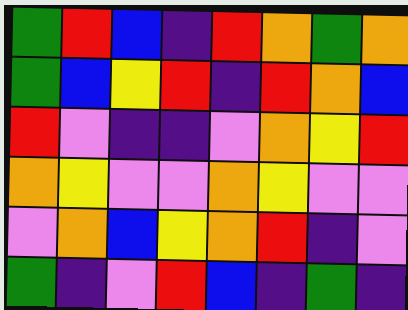[["green", "red", "blue", "indigo", "red", "orange", "green", "orange"], ["green", "blue", "yellow", "red", "indigo", "red", "orange", "blue"], ["red", "violet", "indigo", "indigo", "violet", "orange", "yellow", "red"], ["orange", "yellow", "violet", "violet", "orange", "yellow", "violet", "violet"], ["violet", "orange", "blue", "yellow", "orange", "red", "indigo", "violet"], ["green", "indigo", "violet", "red", "blue", "indigo", "green", "indigo"]]